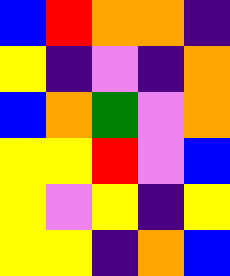[["blue", "red", "orange", "orange", "indigo"], ["yellow", "indigo", "violet", "indigo", "orange"], ["blue", "orange", "green", "violet", "orange"], ["yellow", "yellow", "red", "violet", "blue"], ["yellow", "violet", "yellow", "indigo", "yellow"], ["yellow", "yellow", "indigo", "orange", "blue"]]